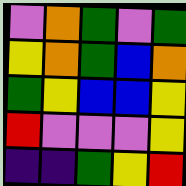[["violet", "orange", "green", "violet", "green"], ["yellow", "orange", "green", "blue", "orange"], ["green", "yellow", "blue", "blue", "yellow"], ["red", "violet", "violet", "violet", "yellow"], ["indigo", "indigo", "green", "yellow", "red"]]